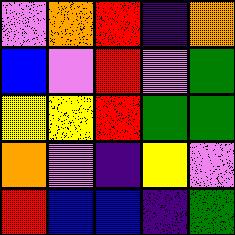[["violet", "orange", "red", "indigo", "orange"], ["blue", "violet", "red", "violet", "green"], ["yellow", "yellow", "red", "green", "green"], ["orange", "violet", "indigo", "yellow", "violet"], ["red", "blue", "blue", "indigo", "green"]]